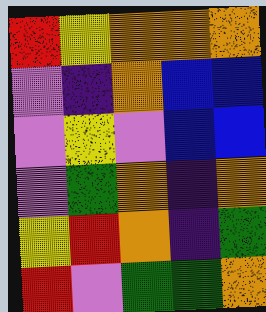[["red", "yellow", "orange", "orange", "orange"], ["violet", "indigo", "orange", "blue", "blue"], ["violet", "yellow", "violet", "blue", "blue"], ["violet", "green", "orange", "indigo", "orange"], ["yellow", "red", "orange", "indigo", "green"], ["red", "violet", "green", "green", "orange"]]